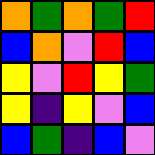[["orange", "green", "orange", "green", "red"], ["blue", "orange", "violet", "red", "blue"], ["yellow", "violet", "red", "yellow", "green"], ["yellow", "indigo", "yellow", "violet", "blue"], ["blue", "green", "indigo", "blue", "violet"]]